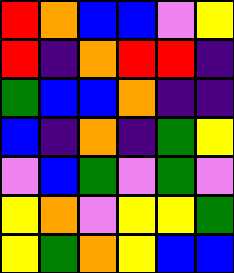[["red", "orange", "blue", "blue", "violet", "yellow"], ["red", "indigo", "orange", "red", "red", "indigo"], ["green", "blue", "blue", "orange", "indigo", "indigo"], ["blue", "indigo", "orange", "indigo", "green", "yellow"], ["violet", "blue", "green", "violet", "green", "violet"], ["yellow", "orange", "violet", "yellow", "yellow", "green"], ["yellow", "green", "orange", "yellow", "blue", "blue"]]